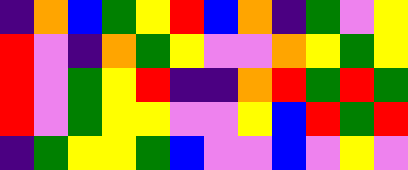[["indigo", "orange", "blue", "green", "yellow", "red", "blue", "orange", "indigo", "green", "violet", "yellow"], ["red", "violet", "indigo", "orange", "green", "yellow", "violet", "violet", "orange", "yellow", "green", "yellow"], ["red", "violet", "green", "yellow", "red", "indigo", "indigo", "orange", "red", "green", "red", "green"], ["red", "violet", "green", "yellow", "yellow", "violet", "violet", "yellow", "blue", "red", "green", "red"], ["indigo", "green", "yellow", "yellow", "green", "blue", "violet", "violet", "blue", "violet", "yellow", "violet"]]